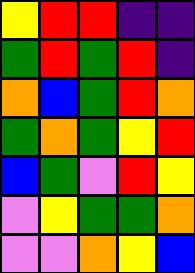[["yellow", "red", "red", "indigo", "indigo"], ["green", "red", "green", "red", "indigo"], ["orange", "blue", "green", "red", "orange"], ["green", "orange", "green", "yellow", "red"], ["blue", "green", "violet", "red", "yellow"], ["violet", "yellow", "green", "green", "orange"], ["violet", "violet", "orange", "yellow", "blue"]]